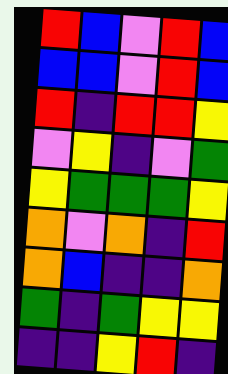[["red", "blue", "violet", "red", "blue"], ["blue", "blue", "violet", "red", "blue"], ["red", "indigo", "red", "red", "yellow"], ["violet", "yellow", "indigo", "violet", "green"], ["yellow", "green", "green", "green", "yellow"], ["orange", "violet", "orange", "indigo", "red"], ["orange", "blue", "indigo", "indigo", "orange"], ["green", "indigo", "green", "yellow", "yellow"], ["indigo", "indigo", "yellow", "red", "indigo"]]